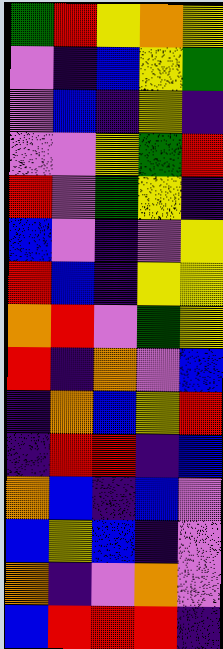[["green", "red", "yellow", "orange", "yellow"], ["violet", "indigo", "blue", "yellow", "green"], ["violet", "blue", "indigo", "yellow", "indigo"], ["violet", "violet", "yellow", "green", "red"], ["red", "violet", "green", "yellow", "indigo"], ["blue", "violet", "indigo", "violet", "yellow"], ["red", "blue", "indigo", "yellow", "yellow"], ["orange", "red", "violet", "green", "yellow"], ["red", "indigo", "orange", "violet", "blue"], ["indigo", "orange", "blue", "yellow", "red"], ["indigo", "red", "red", "indigo", "blue"], ["orange", "blue", "indigo", "blue", "violet"], ["blue", "yellow", "blue", "indigo", "violet"], ["orange", "indigo", "violet", "orange", "violet"], ["blue", "red", "red", "red", "indigo"]]